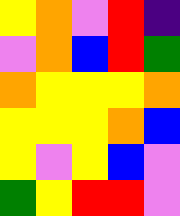[["yellow", "orange", "violet", "red", "indigo"], ["violet", "orange", "blue", "red", "green"], ["orange", "yellow", "yellow", "yellow", "orange"], ["yellow", "yellow", "yellow", "orange", "blue"], ["yellow", "violet", "yellow", "blue", "violet"], ["green", "yellow", "red", "red", "violet"]]